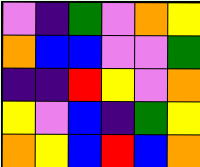[["violet", "indigo", "green", "violet", "orange", "yellow"], ["orange", "blue", "blue", "violet", "violet", "green"], ["indigo", "indigo", "red", "yellow", "violet", "orange"], ["yellow", "violet", "blue", "indigo", "green", "yellow"], ["orange", "yellow", "blue", "red", "blue", "orange"]]